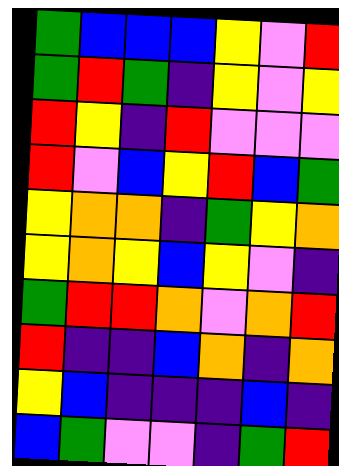[["green", "blue", "blue", "blue", "yellow", "violet", "red"], ["green", "red", "green", "indigo", "yellow", "violet", "yellow"], ["red", "yellow", "indigo", "red", "violet", "violet", "violet"], ["red", "violet", "blue", "yellow", "red", "blue", "green"], ["yellow", "orange", "orange", "indigo", "green", "yellow", "orange"], ["yellow", "orange", "yellow", "blue", "yellow", "violet", "indigo"], ["green", "red", "red", "orange", "violet", "orange", "red"], ["red", "indigo", "indigo", "blue", "orange", "indigo", "orange"], ["yellow", "blue", "indigo", "indigo", "indigo", "blue", "indigo"], ["blue", "green", "violet", "violet", "indigo", "green", "red"]]